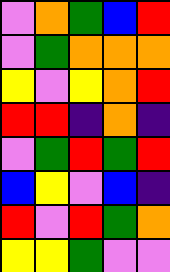[["violet", "orange", "green", "blue", "red"], ["violet", "green", "orange", "orange", "orange"], ["yellow", "violet", "yellow", "orange", "red"], ["red", "red", "indigo", "orange", "indigo"], ["violet", "green", "red", "green", "red"], ["blue", "yellow", "violet", "blue", "indigo"], ["red", "violet", "red", "green", "orange"], ["yellow", "yellow", "green", "violet", "violet"]]